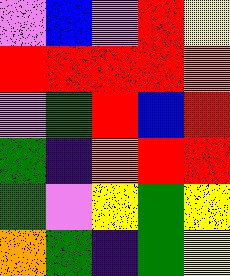[["violet", "blue", "violet", "red", "yellow"], ["red", "red", "red", "red", "orange"], ["violet", "green", "red", "blue", "red"], ["green", "indigo", "orange", "red", "red"], ["green", "violet", "yellow", "green", "yellow"], ["orange", "green", "indigo", "green", "yellow"]]